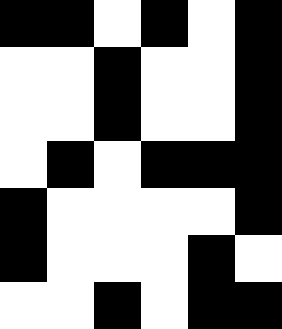[["black", "black", "white", "black", "white", "black"], ["white", "white", "black", "white", "white", "black"], ["white", "white", "black", "white", "white", "black"], ["white", "black", "white", "black", "black", "black"], ["black", "white", "white", "white", "white", "black"], ["black", "white", "white", "white", "black", "white"], ["white", "white", "black", "white", "black", "black"]]